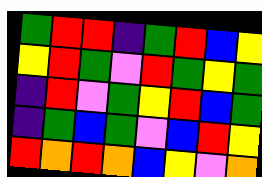[["green", "red", "red", "indigo", "green", "red", "blue", "yellow"], ["yellow", "red", "green", "violet", "red", "green", "yellow", "green"], ["indigo", "red", "violet", "green", "yellow", "red", "blue", "green"], ["indigo", "green", "blue", "green", "violet", "blue", "red", "yellow"], ["red", "orange", "red", "orange", "blue", "yellow", "violet", "orange"]]